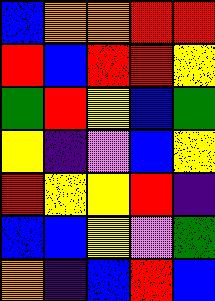[["blue", "orange", "orange", "red", "red"], ["red", "blue", "red", "red", "yellow"], ["green", "red", "yellow", "blue", "green"], ["yellow", "indigo", "violet", "blue", "yellow"], ["red", "yellow", "yellow", "red", "indigo"], ["blue", "blue", "yellow", "violet", "green"], ["orange", "indigo", "blue", "red", "blue"]]